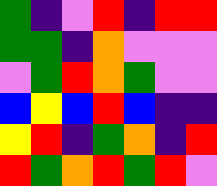[["green", "indigo", "violet", "red", "indigo", "red", "red"], ["green", "green", "indigo", "orange", "violet", "violet", "violet"], ["violet", "green", "red", "orange", "green", "violet", "violet"], ["blue", "yellow", "blue", "red", "blue", "indigo", "indigo"], ["yellow", "red", "indigo", "green", "orange", "indigo", "red"], ["red", "green", "orange", "red", "green", "red", "violet"]]